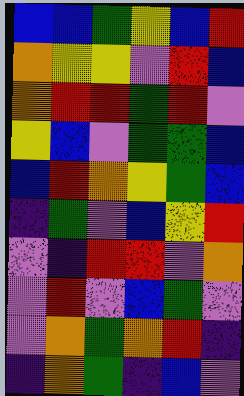[["blue", "blue", "green", "yellow", "blue", "red"], ["orange", "yellow", "yellow", "violet", "red", "blue"], ["orange", "red", "red", "green", "red", "violet"], ["yellow", "blue", "violet", "green", "green", "blue"], ["blue", "red", "orange", "yellow", "green", "blue"], ["indigo", "green", "violet", "blue", "yellow", "red"], ["violet", "indigo", "red", "red", "violet", "orange"], ["violet", "red", "violet", "blue", "green", "violet"], ["violet", "orange", "green", "orange", "red", "indigo"], ["indigo", "orange", "green", "indigo", "blue", "violet"]]